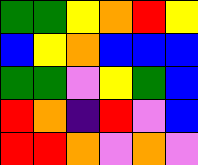[["green", "green", "yellow", "orange", "red", "yellow"], ["blue", "yellow", "orange", "blue", "blue", "blue"], ["green", "green", "violet", "yellow", "green", "blue"], ["red", "orange", "indigo", "red", "violet", "blue"], ["red", "red", "orange", "violet", "orange", "violet"]]